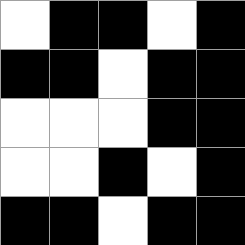[["white", "black", "black", "white", "black"], ["black", "black", "white", "black", "black"], ["white", "white", "white", "black", "black"], ["white", "white", "black", "white", "black"], ["black", "black", "white", "black", "black"]]